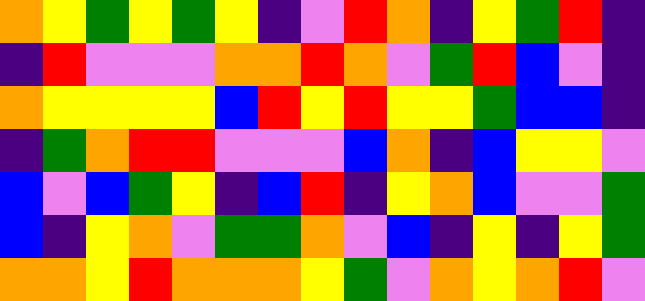[["orange", "yellow", "green", "yellow", "green", "yellow", "indigo", "violet", "red", "orange", "indigo", "yellow", "green", "red", "indigo"], ["indigo", "red", "violet", "violet", "violet", "orange", "orange", "red", "orange", "violet", "green", "red", "blue", "violet", "indigo"], ["orange", "yellow", "yellow", "yellow", "yellow", "blue", "red", "yellow", "red", "yellow", "yellow", "green", "blue", "blue", "indigo"], ["indigo", "green", "orange", "red", "red", "violet", "violet", "violet", "blue", "orange", "indigo", "blue", "yellow", "yellow", "violet"], ["blue", "violet", "blue", "green", "yellow", "indigo", "blue", "red", "indigo", "yellow", "orange", "blue", "violet", "violet", "green"], ["blue", "indigo", "yellow", "orange", "violet", "green", "green", "orange", "violet", "blue", "indigo", "yellow", "indigo", "yellow", "green"], ["orange", "orange", "yellow", "red", "orange", "orange", "orange", "yellow", "green", "violet", "orange", "yellow", "orange", "red", "violet"]]